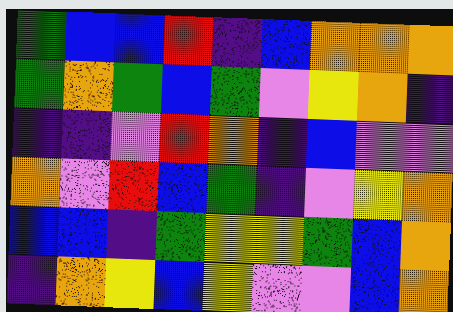[["green", "blue", "blue", "red", "indigo", "blue", "orange", "orange", "orange"], ["green", "orange", "green", "blue", "green", "violet", "yellow", "orange", "indigo"], ["indigo", "indigo", "violet", "red", "orange", "indigo", "blue", "violet", "violet"], ["orange", "violet", "red", "blue", "green", "indigo", "violet", "yellow", "orange"], ["blue", "blue", "indigo", "green", "yellow", "yellow", "green", "blue", "orange"], ["indigo", "orange", "yellow", "blue", "yellow", "violet", "violet", "blue", "orange"]]